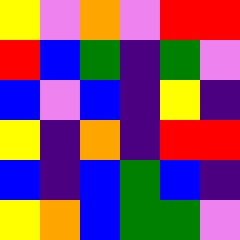[["yellow", "violet", "orange", "violet", "red", "red"], ["red", "blue", "green", "indigo", "green", "violet"], ["blue", "violet", "blue", "indigo", "yellow", "indigo"], ["yellow", "indigo", "orange", "indigo", "red", "red"], ["blue", "indigo", "blue", "green", "blue", "indigo"], ["yellow", "orange", "blue", "green", "green", "violet"]]